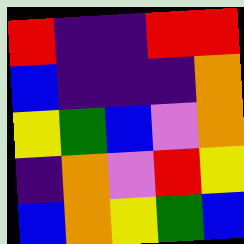[["red", "indigo", "indigo", "red", "red"], ["blue", "indigo", "indigo", "indigo", "orange"], ["yellow", "green", "blue", "violet", "orange"], ["indigo", "orange", "violet", "red", "yellow"], ["blue", "orange", "yellow", "green", "blue"]]